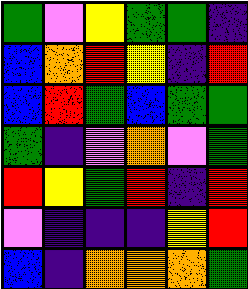[["green", "violet", "yellow", "green", "green", "indigo"], ["blue", "orange", "red", "yellow", "indigo", "red"], ["blue", "red", "green", "blue", "green", "green"], ["green", "indigo", "violet", "orange", "violet", "green"], ["red", "yellow", "green", "red", "indigo", "red"], ["violet", "indigo", "indigo", "indigo", "yellow", "red"], ["blue", "indigo", "orange", "orange", "orange", "green"]]